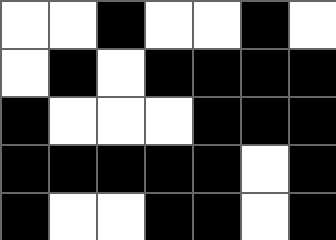[["white", "white", "black", "white", "white", "black", "white"], ["white", "black", "white", "black", "black", "black", "black"], ["black", "white", "white", "white", "black", "black", "black"], ["black", "black", "black", "black", "black", "white", "black"], ["black", "white", "white", "black", "black", "white", "black"]]